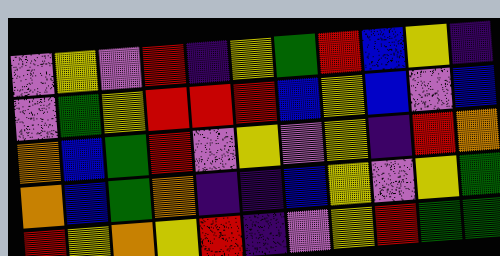[["violet", "yellow", "violet", "red", "indigo", "yellow", "green", "red", "blue", "yellow", "indigo"], ["violet", "green", "yellow", "red", "red", "red", "blue", "yellow", "blue", "violet", "blue"], ["orange", "blue", "green", "red", "violet", "yellow", "violet", "yellow", "indigo", "red", "orange"], ["orange", "blue", "green", "orange", "indigo", "indigo", "blue", "yellow", "violet", "yellow", "green"], ["red", "yellow", "orange", "yellow", "red", "indigo", "violet", "yellow", "red", "green", "green"]]